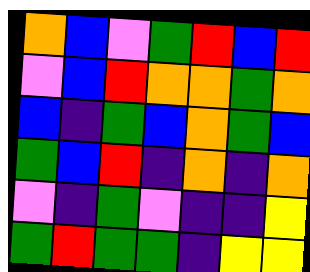[["orange", "blue", "violet", "green", "red", "blue", "red"], ["violet", "blue", "red", "orange", "orange", "green", "orange"], ["blue", "indigo", "green", "blue", "orange", "green", "blue"], ["green", "blue", "red", "indigo", "orange", "indigo", "orange"], ["violet", "indigo", "green", "violet", "indigo", "indigo", "yellow"], ["green", "red", "green", "green", "indigo", "yellow", "yellow"]]